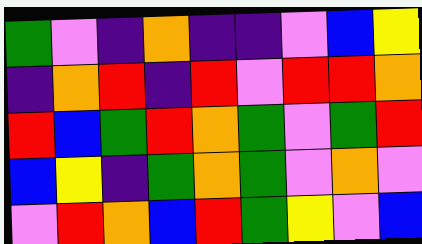[["green", "violet", "indigo", "orange", "indigo", "indigo", "violet", "blue", "yellow"], ["indigo", "orange", "red", "indigo", "red", "violet", "red", "red", "orange"], ["red", "blue", "green", "red", "orange", "green", "violet", "green", "red"], ["blue", "yellow", "indigo", "green", "orange", "green", "violet", "orange", "violet"], ["violet", "red", "orange", "blue", "red", "green", "yellow", "violet", "blue"]]